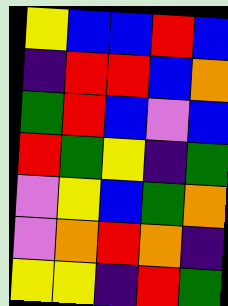[["yellow", "blue", "blue", "red", "blue"], ["indigo", "red", "red", "blue", "orange"], ["green", "red", "blue", "violet", "blue"], ["red", "green", "yellow", "indigo", "green"], ["violet", "yellow", "blue", "green", "orange"], ["violet", "orange", "red", "orange", "indigo"], ["yellow", "yellow", "indigo", "red", "green"]]